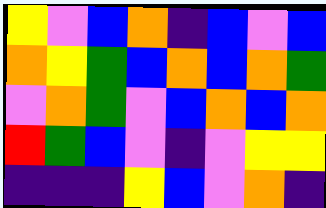[["yellow", "violet", "blue", "orange", "indigo", "blue", "violet", "blue"], ["orange", "yellow", "green", "blue", "orange", "blue", "orange", "green"], ["violet", "orange", "green", "violet", "blue", "orange", "blue", "orange"], ["red", "green", "blue", "violet", "indigo", "violet", "yellow", "yellow"], ["indigo", "indigo", "indigo", "yellow", "blue", "violet", "orange", "indigo"]]